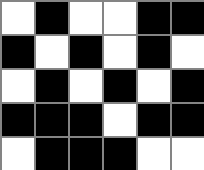[["white", "black", "white", "white", "black", "black"], ["black", "white", "black", "white", "black", "white"], ["white", "black", "white", "black", "white", "black"], ["black", "black", "black", "white", "black", "black"], ["white", "black", "black", "black", "white", "white"]]